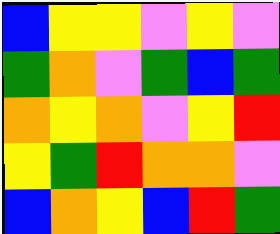[["blue", "yellow", "yellow", "violet", "yellow", "violet"], ["green", "orange", "violet", "green", "blue", "green"], ["orange", "yellow", "orange", "violet", "yellow", "red"], ["yellow", "green", "red", "orange", "orange", "violet"], ["blue", "orange", "yellow", "blue", "red", "green"]]